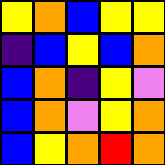[["yellow", "orange", "blue", "yellow", "yellow"], ["indigo", "blue", "yellow", "blue", "orange"], ["blue", "orange", "indigo", "yellow", "violet"], ["blue", "orange", "violet", "yellow", "orange"], ["blue", "yellow", "orange", "red", "orange"]]